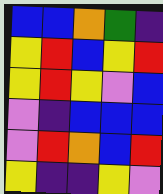[["blue", "blue", "orange", "green", "indigo"], ["yellow", "red", "blue", "yellow", "red"], ["yellow", "red", "yellow", "violet", "blue"], ["violet", "indigo", "blue", "blue", "blue"], ["violet", "red", "orange", "blue", "red"], ["yellow", "indigo", "indigo", "yellow", "violet"]]